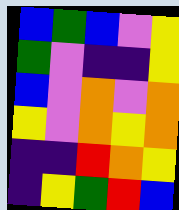[["blue", "green", "blue", "violet", "yellow"], ["green", "violet", "indigo", "indigo", "yellow"], ["blue", "violet", "orange", "violet", "orange"], ["yellow", "violet", "orange", "yellow", "orange"], ["indigo", "indigo", "red", "orange", "yellow"], ["indigo", "yellow", "green", "red", "blue"]]